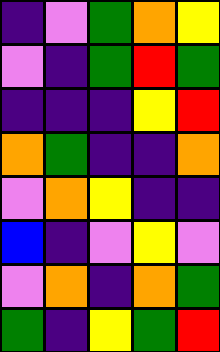[["indigo", "violet", "green", "orange", "yellow"], ["violet", "indigo", "green", "red", "green"], ["indigo", "indigo", "indigo", "yellow", "red"], ["orange", "green", "indigo", "indigo", "orange"], ["violet", "orange", "yellow", "indigo", "indigo"], ["blue", "indigo", "violet", "yellow", "violet"], ["violet", "orange", "indigo", "orange", "green"], ["green", "indigo", "yellow", "green", "red"]]